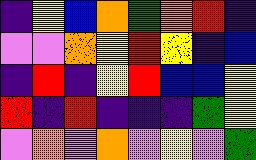[["indigo", "yellow", "blue", "orange", "green", "orange", "red", "indigo"], ["violet", "violet", "orange", "yellow", "red", "yellow", "indigo", "blue"], ["indigo", "red", "indigo", "yellow", "red", "blue", "blue", "yellow"], ["red", "indigo", "red", "indigo", "indigo", "indigo", "green", "yellow"], ["violet", "orange", "violet", "orange", "violet", "yellow", "violet", "green"]]